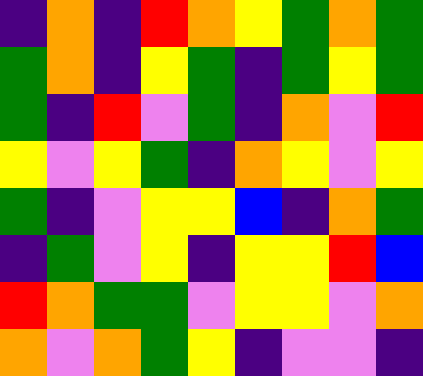[["indigo", "orange", "indigo", "red", "orange", "yellow", "green", "orange", "green"], ["green", "orange", "indigo", "yellow", "green", "indigo", "green", "yellow", "green"], ["green", "indigo", "red", "violet", "green", "indigo", "orange", "violet", "red"], ["yellow", "violet", "yellow", "green", "indigo", "orange", "yellow", "violet", "yellow"], ["green", "indigo", "violet", "yellow", "yellow", "blue", "indigo", "orange", "green"], ["indigo", "green", "violet", "yellow", "indigo", "yellow", "yellow", "red", "blue"], ["red", "orange", "green", "green", "violet", "yellow", "yellow", "violet", "orange"], ["orange", "violet", "orange", "green", "yellow", "indigo", "violet", "violet", "indigo"]]